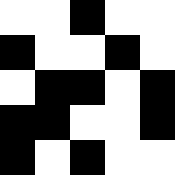[["white", "white", "black", "white", "white"], ["black", "white", "white", "black", "white"], ["white", "black", "black", "white", "black"], ["black", "black", "white", "white", "black"], ["black", "white", "black", "white", "white"]]